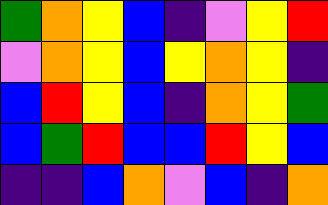[["green", "orange", "yellow", "blue", "indigo", "violet", "yellow", "red"], ["violet", "orange", "yellow", "blue", "yellow", "orange", "yellow", "indigo"], ["blue", "red", "yellow", "blue", "indigo", "orange", "yellow", "green"], ["blue", "green", "red", "blue", "blue", "red", "yellow", "blue"], ["indigo", "indigo", "blue", "orange", "violet", "blue", "indigo", "orange"]]